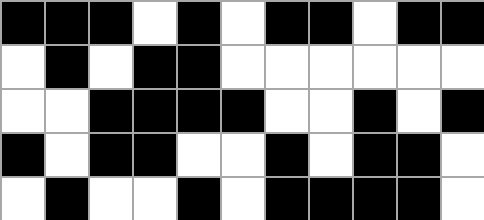[["black", "black", "black", "white", "black", "white", "black", "black", "white", "black", "black"], ["white", "black", "white", "black", "black", "white", "white", "white", "white", "white", "white"], ["white", "white", "black", "black", "black", "black", "white", "white", "black", "white", "black"], ["black", "white", "black", "black", "white", "white", "black", "white", "black", "black", "white"], ["white", "black", "white", "white", "black", "white", "black", "black", "black", "black", "white"]]